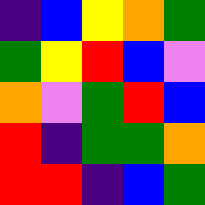[["indigo", "blue", "yellow", "orange", "green"], ["green", "yellow", "red", "blue", "violet"], ["orange", "violet", "green", "red", "blue"], ["red", "indigo", "green", "green", "orange"], ["red", "red", "indigo", "blue", "green"]]